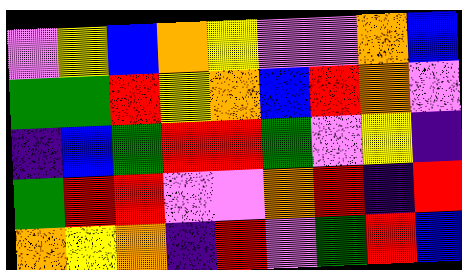[["violet", "yellow", "blue", "orange", "yellow", "violet", "violet", "orange", "blue"], ["green", "green", "red", "yellow", "orange", "blue", "red", "orange", "violet"], ["indigo", "blue", "green", "red", "red", "green", "violet", "yellow", "indigo"], ["green", "red", "red", "violet", "violet", "orange", "red", "indigo", "red"], ["orange", "yellow", "orange", "indigo", "red", "violet", "green", "red", "blue"]]